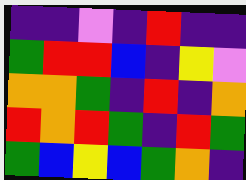[["indigo", "indigo", "violet", "indigo", "red", "indigo", "indigo"], ["green", "red", "red", "blue", "indigo", "yellow", "violet"], ["orange", "orange", "green", "indigo", "red", "indigo", "orange"], ["red", "orange", "red", "green", "indigo", "red", "green"], ["green", "blue", "yellow", "blue", "green", "orange", "indigo"]]